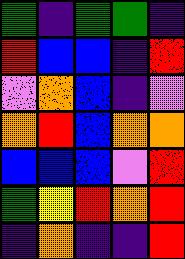[["green", "indigo", "green", "green", "indigo"], ["red", "blue", "blue", "indigo", "red"], ["violet", "orange", "blue", "indigo", "violet"], ["orange", "red", "blue", "orange", "orange"], ["blue", "blue", "blue", "violet", "red"], ["green", "yellow", "red", "orange", "red"], ["indigo", "orange", "indigo", "indigo", "red"]]